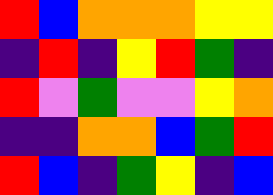[["red", "blue", "orange", "orange", "orange", "yellow", "yellow"], ["indigo", "red", "indigo", "yellow", "red", "green", "indigo"], ["red", "violet", "green", "violet", "violet", "yellow", "orange"], ["indigo", "indigo", "orange", "orange", "blue", "green", "red"], ["red", "blue", "indigo", "green", "yellow", "indigo", "blue"]]